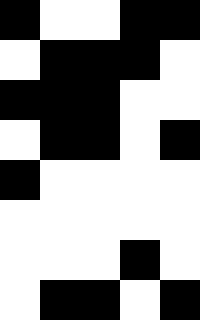[["black", "white", "white", "black", "black"], ["white", "black", "black", "black", "white"], ["black", "black", "black", "white", "white"], ["white", "black", "black", "white", "black"], ["black", "white", "white", "white", "white"], ["white", "white", "white", "white", "white"], ["white", "white", "white", "black", "white"], ["white", "black", "black", "white", "black"]]